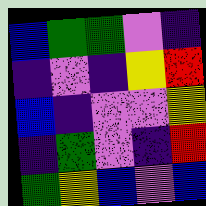[["blue", "green", "green", "violet", "indigo"], ["indigo", "violet", "indigo", "yellow", "red"], ["blue", "indigo", "violet", "violet", "yellow"], ["indigo", "green", "violet", "indigo", "red"], ["green", "yellow", "blue", "violet", "blue"]]